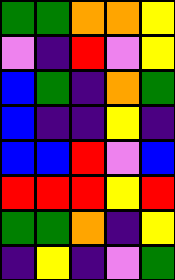[["green", "green", "orange", "orange", "yellow"], ["violet", "indigo", "red", "violet", "yellow"], ["blue", "green", "indigo", "orange", "green"], ["blue", "indigo", "indigo", "yellow", "indigo"], ["blue", "blue", "red", "violet", "blue"], ["red", "red", "red", "yellow", "red"], ["green", "green", "orange", "indigo", "yellow"], ["indigo", "yellow", "indigo", "violet", "green"]]